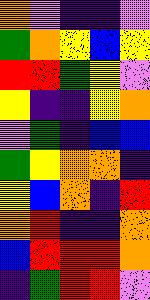[["orange", "violet", "indigo", "indigo", "violet"], ["green", "orange", "yellow", "blue", "yellow"], ["red", "red", "green", "yellow", "violet"], ["yellow", "indigo", "indigo", "yellow", "orange"], ["violet", "green", "indigo", "blue", "blue"], ["green", "yellow", "orange", "orange", "indigo"], ["yellow", "blue", "orange", "indigo", "red"], ["orange", "red", "indigo", "indigo", "orange"], ["blue", "red", "red", "red", "orange"], ["indigo", "green", "red", "red", "violet"]]